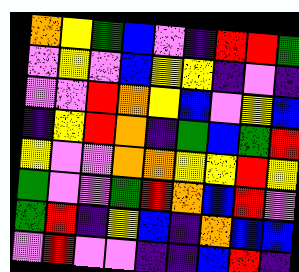[["orange", "yellow", "green", "blue", "violet", "indigo", "red", "red", "green"], ["violet", "yellow", "violet", "blue", "yellow", "yellow", "indigo", "violet", "indigo"], ["violet", "violet", "red", "orange", "yellow", "blue", "violet", "yellow", "blue"], ["indigo", "yellow", "red", "orange", "indigo", "green", "blue", "green", "red"], ["yellow", "violet", "violet", "orange", "orange", "yellow", "yellow", "red", "yellow"], ["green", "violet", "violet", "green", "red", "orange", "blue", "red", "violet"], ["green", "red", "indigo", "yellow", "blue", "indigo", "orange", "blue", "blue"], ["violet", "red", "violet", "violet", "indigo", "indigo", "blue", "red", "indigo"]]